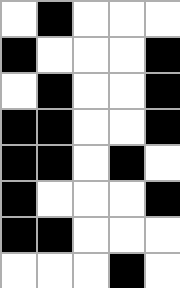[["white", "black", "white", "white", "white"], ["black", "white", "white", "white", "black"], ["white", "black", "white", "white", "black"], ["black", "black", "white", "white", "black"], ["black", "black", "white", "black", "white"], ["black", "white", "white", "white", "black"], ["black", "black", "white", "white", "white"], ["white", "white", "white", "black", "white"]]